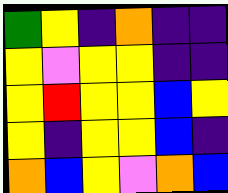[["green", "yellow", "indigo", "orange", "indigo", "indigo"], ["yellow", "violet", "yellow", "yellow", "indigo", "indigo"], ["yellow", "red", "yellow", "yellow", "blue", "yellow"], ["yellow", "indigo", "yellow", "yellow", "blue", "indigo"], ["orange", "blue", "yellow", "violet", "orange", "blue"]]